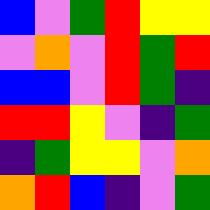[["blue", "violet", "green", "red", "yellow", "yellow"], ["violet", "orange", "violet", "red", "green", "red"], ["blue", "blue", "violet", "red", "green", "indigo"], ["red", "red", "yellow", "violet", "indigo", "green"], ["indigo", "green", "yellow", "yellow", "violet", "orange"], ["orange", "red", "blue", "indigo", "violet", "green"]]